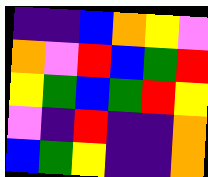[["indigo", "indigo", "blue", "orange", "yellow", "violet"], ["orange", "violet", "red", "blue", "green", "red"], ["yellow", "green", "blue", "green", "red", "yellow"], ["violet", "indigo", "red", "indigo", "indigo", "orange"], ["blue", "green", "yellow", "indigo", "indigo", "orange"]]